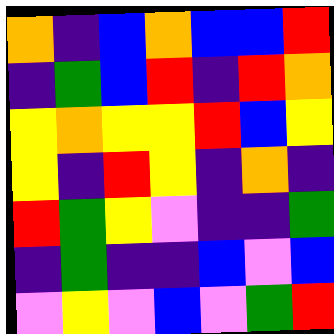[["orange", "indigo", "blue", "orange", "blue", "blue", "red"], ["indigo", "green", "blue", "red", "indigo", "red", "orange"], ["yellow", "orange", "yellow", "yellow", "red", "blue", "yellow"], ["yellow", "indigo", "red", "yellow", "indigo", "orange", "indigo"], ["red", "green", "yellow", "violet", "indigo", "indigo", "green"], ["indigo", "green", "indigo", "indigo", "blue", "violet", "blue"], ["violet", "yellow", "violet", "blue", "violet", "green", "red"]]